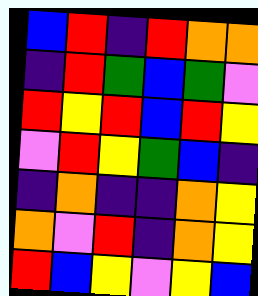[["blue", "red", "indigo", "red", "orange", "orange"], ["indigo", "red", "green", "blue", "green", "violet"], ["red", "yellow", "red", "blue", "red", "yellow"], ["violet", "red", "yellow", "green", "blue", "indigo"], ["indigo", "orange", "indigo", "indigo", "orange", "yellow"], ["orange", "violet", "red", "indigo", "orange", "yellow"], ["red", "blue", "yellow", "violet", "yellow", "blue"]]